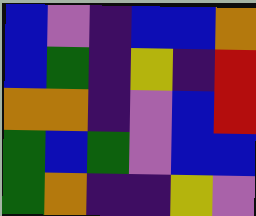[["blue", "violet", "indigo", "blue", "blue", "orange"], ["blue", "green", "indigo", "yellow", "indigo", "red"], ["orange", "orange", "indigo", "violet", "blue", "red"], ["green", "blue", "green", "violet", "blue", "blue"], ["green", "orange", "indigo", "indigo", "yellow", "violet"]]